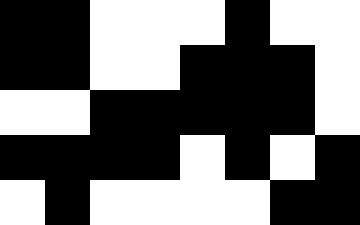[["black", "black", "white", "white", "white", "black", "white", "white"], ["black", "black", "white", "white", "black", "black", "black", "white"], ["white", "white", "black", "black", "black", "black", "black", "white"], ["black", "black", "black", "black", "white", "black", "white", "black"], ["white", "black", "white", "white", "white", "white", "black", "black"]]